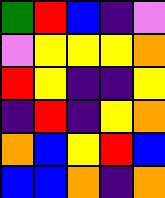[["green", "red", "blue", "indigo", "violet"], ["violet", "yellow", "yellow", "yellow", "orange"], ["red", "yellow", "indigo", "indigo", "yellow"], ["indigo", "red", "indigo", "yellow", "orange"], ["orange", "blue", "yellow", "red", "blue"], ["blue", "blue", "orange", "indigo", "orange"]]